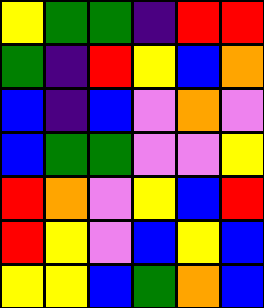[["yellow", "green", "green", "indigo", "red", "red"], ["green", "indigo", "red", "yellow", "blue", "orange"], ["blue", "indigo", "blue", "violet", "orange", "violet"], ["blue", "green", "green", "violet", "violet", "yellow"], ["red", "orange", "violet", "yellow", "blue", "red"], ["red", "yellow", "violet", "blue", "yellow", "blue"], ["yellow", "yellow", "blue", "green", "orange", "blue"]]